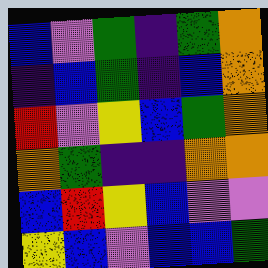[["blue", "violet", "green", "indigo", "green", "orange"], ["indigo", "blue", "green", "indigo", "blue", "orange"], ["red", "violet", "yellow", "blue", "green", "orange"], ["orange", "green", "indigo", "indigo", "orange", "orange"], ["blue", "red", "yellow", "blue", "violet", "violet"], ["yellow", "blue", "violet", "blue", "blue", "green"]]